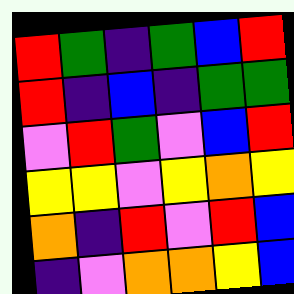[["red", "green", "indigo", "green", "blue", "red"], ["red", "indigo", "blue", "indigo", "green", "green"], ["violet", "red", "green", "violet", "blue", "red"], ["yellow", "yellow", "violet", "yellow", "orange", "yellow"], ["orange", "indigo", "red", "violet", "red", "blue"], ["indigo", "violet", "orange", "orange", "yellow", "blue"]]